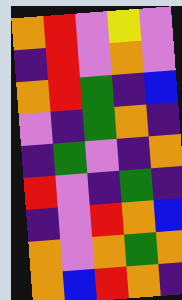[["orange", "red", "violet", "yellow", "violet"], ["indigo", "red", "violet", "orange", "violet"], ["orange", "red", "green", "indigo", "blue"], ["violet", "indigo", "green", "orange", "indigo"], ["indigo", "green", "violet", "indigo", "orange"], ["red", "violet", "indigo", "green", "indigo"], ["indigo", "violet", "red", "orange", "blue"], ["orange", "violet", "orange", "green", "orange"], ["orange", "blue", "red", "orange", "indigo"]]